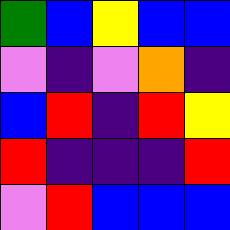[["green", "blue", "yellow", "blue", "blue"], ["violet", "indigo", "violet", "orange", "indigo"], ["blue", "red", "indigo", "red", "yellow"], ["red", "indigo", "indigo", "indigo", "red"], ["violet", "red", "blue", "blue", "blue"]]